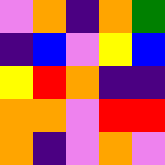[["violet", "orange", "indigo", "orange", "green"], ["indigo", "blue", "violet", "yellow", "blue"], ["yellow", "red", "orange", "indigo", "indigo"], ["orange", "orange", "violet", "red", "red"], ["orange", "indigo", "violet", "orange", "violet"]]